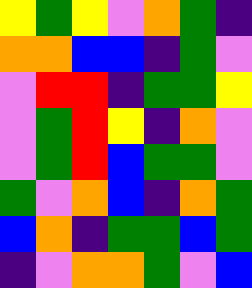[["yellow", "green", "yellow", "violet", "orange", "green", "indigo"], ["orange", "orange", "blue", "blue", "indigo", "green", "violet"], ["violet", "red", "red", "indigo", "green", "green", "yellow"], ["violet", "green", "red", "yellow", "indigo", "orange", "violet"], ["violet", "green", "red", "blue", "green", "green", "violet"], ["green", "violet", "orange", "blue", "indigo", "orange", "green"], ["blue", "orange", "indigo", "green", "green", "blue", "green"], ["indigo", "violet", "orange", "orange", "green", "violet", "blue"]]